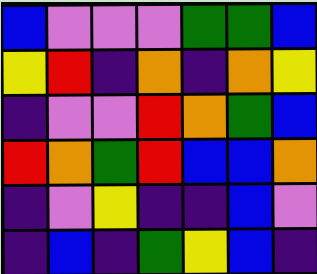[["blue", "violet", "violet", "violet", "green", "green", "blue"], ["yellow", "red", "indigo", "orange", "indigo", "orange", "yellow"], ["indigo", "violet", "violet", "red", "orange", "green", "blue"], ["red", "orange", "green", "red", "blue", "blue", "orange"], ["indigo", "violet", "yellow", "indigo", "indigo", "blue", "violet"], ["indigo", "blue", "indigo", "green", "yellow", "blue", "indigo"]]